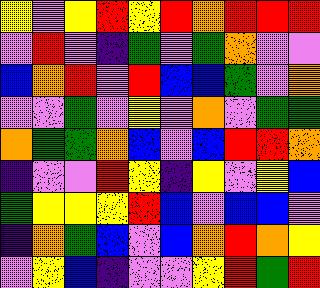[["yellow", "violet", "yellow", "red", "yellow", "red", "orange", "red", "red", "red"], ["violet", "red", "violet", "indigo", "green", "violet", "green", "orange", "violet", "violet"], ["blue", "orange", "red", "violet", "red", "blue", "blue", "green", "violet", "orange"], ["violet", "violet", "green", "violet", "yellow", "violet", "orange", "violet", "green", "green"], ["orange", "green", "green", "orange", "blue", "violet", "blue", "red", "red", "orange"], ["indigo", "violet", "violet", "red", "yellow", "indigo", "yellow", "violet", "yellow", "blue"], ["green", "yellow", "yellow", "yellow", "red", "blue", "violet", "blue", "blue", "violet"], ["indigo", "orange", "green", "blue", "violet", "blue", "orange", "red", "orange", "yellow"], ["violet", "yellow", "blue", "indigo", "violet", "violet", "yellow", "red", "green", "red"]]